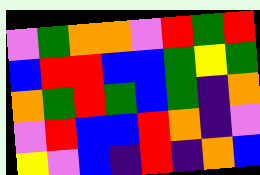[["violet", "green", "orange", "orange", "violet", "red", "green", "red"], ["blue", "red", "red", "blue", "blue", "green", "yellow", "green"], ["orange", "green", "red", "green", "blue", "green", "indigo", "orange"], ["violet", "red", "blue", "blue", "red", "orange", "indigo", "violet"], ["yellow", "violet", "blue", "indigo", "red", "indigo", "orange", "blue"]]